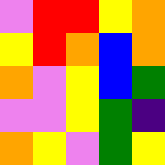[["violet", "red", "red", "yellow", "orange"], ["yellow", "red", "orange", "blue", "orange"], ["orange", "violet", "yellow", "blue", "green"], ["violet", "violet", "yellow", "green", "indigo"], ["orange", "yellow", "violet", "green", "yellow"]]